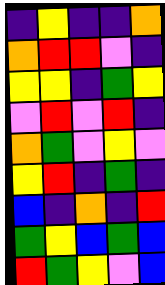[["indigo", "yellow", "indigo", "indigo", "orange"], ["orange", "red", "red", "violet", "indigo"], ["yellow", "yellow", "indigo", "green", "yellow"], ["violet", "red", "violet", "red", "indigo"], ["orange", "green", "violet", "yellow", "violet"], ["yellow", "red", "indigo", "green", "indigo"], ["blue", "indigo", "orange", "indigo", "red"], ["green", "yellow", "blue", "green", "blue"], ["red", "green", "yellow", "violet", "blue"]]